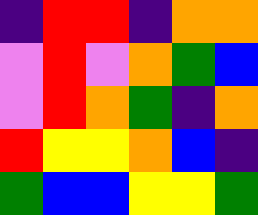[["indigo", "red", "red", "indigo", "orange", "orange"], ["violet", "red", "violet", "orange", "green", "blue"], ["violet", "red", "orange", "green", "indigo", "orange"], ["red", "yellow", "yellow", "orange", "blue", "indigo"], ["green", "blue", "blue", "yellow", "yellow", "green"]]